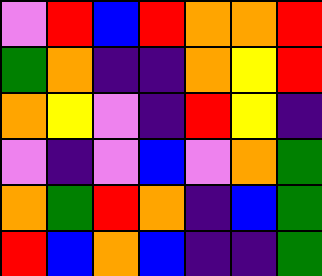[["violet", "red", "blue", "red", "orange", "orange", "red"], ["green", "orange", "indigo", "indigo", "orange", "yellow", "red"], ["orange", "yellow", "violet", "indigo", "red", "yellow", "indigo"], ["violet", "indigo", "violet", "blue", "violet", "orange", "green"], ["orange", "green", "red", "orange", "indigo", "blue", "green"], ["red", "blue", "orange", "blue", "indigo", "indigo", "green"]]